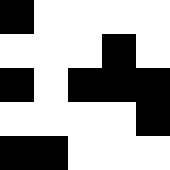[["black", "white", "white", "white", "white"], ["white", "white", "white", "black", "white"], ["black", "white", "black", "black", "black"], ["white", "white", "white", "white", "black"], ["black", "black", "white", "white", "white"]]